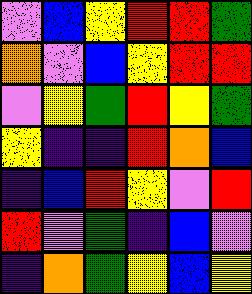[["violet", "blue", "yellow", "red", "red", "green"], ["orange", "violet", "blue", "yellow", "red", "red"], ["violet", "yellow", "green", "red", "yellow", "green"], ["yellow", "indigo", "indigo", "red", "orange", "blue"], ["indigo", "blue", "red", "yellow", "violet", "red"], ["red", "violet", "green", "indigo", "blue", "violet"], ["indigo", "orange", "green", "yellow", "blue", "yellow"]]